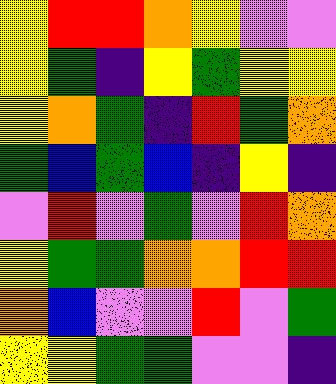[["yellow", "red", "red", "orange", "yellow", "violet", "violet"], ["yellow", "green", "indigo", "yellow", "green", "yellow", "yellow"], ["yellow", "orange", "green", "indigo", "red", "green", "orange"], ["green", "blue", "green", "blue", "indigo", "yellow", "indigo"], ["violet", "red", "violet", "green", "violet", "red", "orange"], ["yellow", "green", "green", "orange", "orange", "red", "red"], ["orange", "blue", "violet", "violet", "red", "violet", "green"], ["yellow", "yellow", "green", "green", "violet", "violet", "indigo"]]